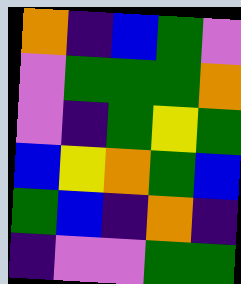[["orange", "indigo", "blue", "green", "violet"], ["violet", "green", "green", "green", "orange"], ["violet", "indigo", "green", "yellow", "green"], ["blue", "yellow", "orange", "green", "blue"], ["green", "blue", "indigo", "orange", "indigo"], ["indigo", "violet", "violet", "green", "green"]]